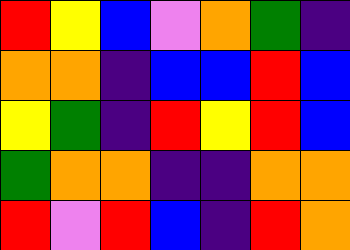[["red", "yellow", "blue", "violet", "orange", "green", "indigo"], ["orange", "orange", "indigo", "blue", "blue", "red", "blue"], ["yellow", "green", "indigo", "red", "yellow", "red", "blue"], ["green", "orange", "orange", "indigo", "indigo", "orange", "orange"], ["red", "violet", "red", "blue", "indigo", "red", "orange"]]